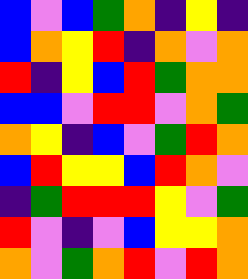[["blue", "violet", "blue", "green", "orange", "indigo", "yellow", "indigo"], ["blue", "orange", "yellow", "red", "indigo", "orange", "violet", "orange"], ["red", "indigo", "yellow", "blue", "red", "green", "orange", "orange"], ["blue", "blue", "violet", "red", "red", "violet", "orange", "green"], ["orange", "yellow", "indigo", "blue", "violet", "green", "red", "orange"], ["blue", "red", "yellow", "yellow", "blue", "red", "orange", "violet"], ["indigo", "green", "red", "red", "red", "yellow", "violet", "green"], ["red", "violet", "indigo", "violet", "blue", "yellow", "yellow", "orange"], ["orange", "violet", "green", "orange", "red", "violet", "red", "orange"]]